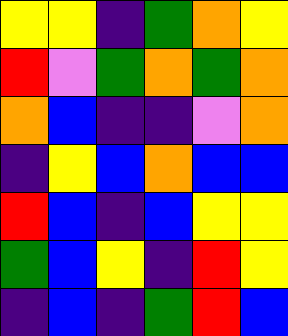[["yellow", "yellow", "indigo", "green", "orange", "yellow"], ["red", "violet", "green", "orange", "green", "orange"], ["orange", "blue", "indigo", "indigo", "violet", "orange"], ["indigo", "yellow", "blue", "orange", "blue", "blue"], ["red", "blue", "indigo", "blue", "yellow", "yellow"], ["green", "blue", "yellow", "indigo", "red", "yellow"], ["indigo", "blue", "indigo", "green", "red", "blue"]]